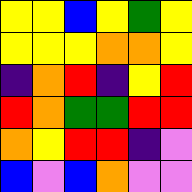[["yellow", "yellow", "blue", "yellow", "green", "yellow"], ["yellow", "yellow", "yellow", "orange", "orange", "yellow"], ["indigo", "orange", "red", "indigo", "yellow", "red"], ["red", "orange", "green", "green", "red", "red"], ["orange", "yellow", "red", "red", "indigo", "violet"], ["blue", "violet", "blue", "orange", "violet", "violet"]]